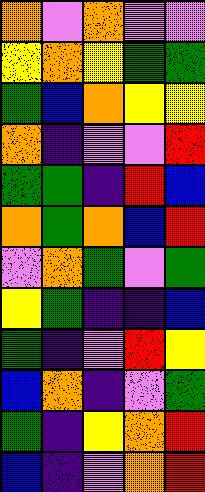[["orange", "violet", "orange", "violet", "violet"], ["yellow", "orange", "yellow", "green", "green"], ["green", "blue", "orange", "yellow", "yellow"], ["orange", "indigo", "violet", "violet", "red"], ["green", "green", "indigo", "red", "blue"], ["orange", "green", "orange", "blue", "red"], ["violet", "orange", "green", "violet", "green"], ["yellow", "green", "indigo", "indigo", "blue"], ["green", "indigo", "violet", "red", "yellow"], ["blue", "orange", "indigo", "violet", "green"], ["green", "indigo", "yellow", "orange", "red"], ["blue", "indigo", "violet", "orange", "red"]]